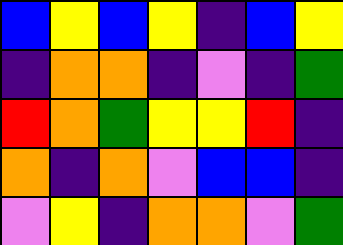[["blue", "yellow", "blue", "yellow", "indigo", "blue", "yellow"], ["indigo", "orange", "orange", "indigo", "violet", "indigo", "green"], ["red", "orange", "green", "yellow", "yellow", "red", "indigo"], ["orange", "indigo", "orange", "violet", "blue", "blue", "indigo"], ["violet", "yellow", "indigo", "orange", "orange", "violet", "green"]]